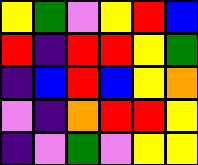[["yellow", "green", "violet", "yellow", "red", "blue"], ["red", "indigo", "red", "red", "yellow", "green"], ["indigo", "blue", "red", "blue", "yellow", "orange"], ["violet", "indigo", "orange", "red", "red", "yellow"], ["indigo", "violet", "green", "violet", "yellow", "yellow"]]